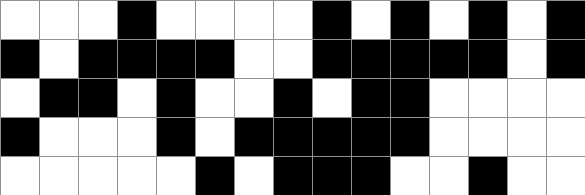[["white", "white", "white", "black", "white", "white", "white", "white", "black", "white", "black", "white", "black", "white", "black"], ["black", "white", "black", "black", "black", "black", "white", "white", "black", "black", "black", "black", "black", "white", "black"], ["white", "black", "black", "white", "black", "white", "white", "black", "white", "black", "black", "white", "white", "white", "white"], ["black", "white", "white", "white", "black", "white", "black", "black", "black", "black", "black", "white", "white", "white", "white"], ["white", "white", "white", "white", "white", "black", "white", "black", "black", "black", "white", "white", "black", "white", "white"]]